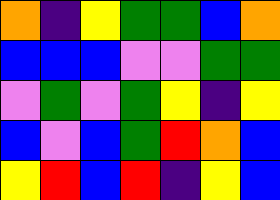[["orange", "indigo", "yellow", "green", "green", "blue", "orange"], ["blue", "blue", "blue", "violet", "violet", "green", "green"], ["violet", "green", "violet", "green", "yellow", "indigo", "yellow"], ["blue", "violet", "blue", "green", "red", "orange", "blue"], ["yellow", "red", "blue", "red", "indigo", "yellow", "blue"]]